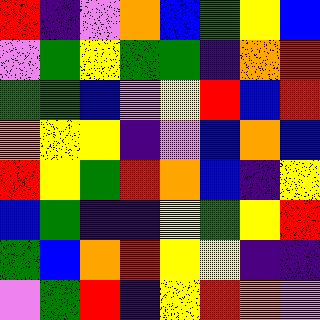[["red", "indigo", "violet", "orange", "blue", "green", "yellow", "blue"], ["violet", "green", "yellow", "green", "green", "indigo", "orange", "red"], ["green", "green", "blue", "violet", "yellow", "red", "blue", "red"], ["orange", "yellow", "yellow", "indigo", "violet", "blue", "orange", "blue"], ["red", "yellow", "green", "red", "orange", "blue", "indigo", "yellow"], ["blue", "green", "indigo", "indigo", "yellow", "green", "yellow", "red"], ["green", "blue", "orange", "red", "yellow", "yellow", "indigo", "indigo"], ["violet", "green", "red", "indigo", "yellow", "red", "orange", "violet"]]